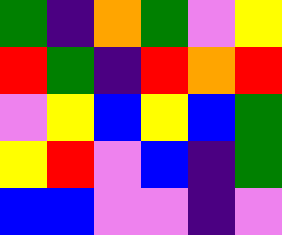[["green", "indigo", "orange", "green", "violet", "yellow"], ["red", "green", "indigo", "red", "orange", "red"], ["violet", "yellow", "blue", "yellow", "blue", "green"], ["yellow", "red", "violet", "blue", "indigo", "green"], ["blue", "blue", "violet", "violet", "indigo", "violet"]]